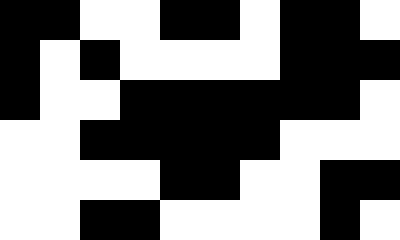[["black", "black", "white", "white", "black", "black", "white", "black", "black", "white"], ["black", "white", "black", "white", "white", "white", "white", "black", "black", "black"], ["black", "white", "white", "black", "black", "black", "black", "black", "black", "white"], ["white", "white", "black", "black", "black", "black", "black", "white", "white", "white"], ["white", "white", "white", "white", "black", "black", "white", "white", "black", "black"], ["white", "white", "black", "black", "white", "white", "white", "white", "black", "white"]]